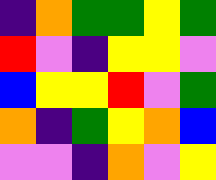[["indigo", "orange", "green", "green", "yellow", "green"], ["red", "violet", "indigo", "yellow", "yellow", "violet"], ["blue", "yellow", "yellow", "red", "violet", "green"], ["orange", "indigo", "green", "yellow", "orange", "blue"], ["violet", "violet", "indigo", "orange", "violet", "yellow"]]